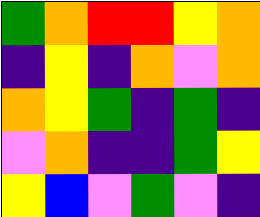[["green", "orange", "red", "red", "yellow", "orange"], ["indigo", "yellow", "indigo", "orange", "violet", "orange"], ["orange", "yellow", "green", "indigo", "green", "indigo"], ["violet", "orange", "indigo", "indigo", "green", "yellow"], ["yellow", "blue", "violet", "green", "violet", "indigo"]]